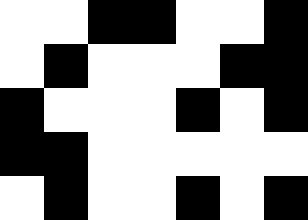[["white", "white", "black", "black", "white", "white", "black"], ["white", "black", "white", "white", "white", "black", "black"], ["black", "white", "white", "white", "black", "white", "black"], ["black", "black", "white", "white", "white", "white", "white"], ["white", "black", "white", "white", "black", "white", "black"]]